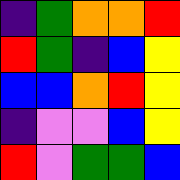[["indigo", "green", "orange", "orange", "red"], ["red", "green", "indigo", "blue", "yellow"], ["blue", "blue", "orange", "red", "yellow"], ["indigo", "violet", "violet", "blue", "yellow"], ["red", "violet", "green", "green", "blue"]]